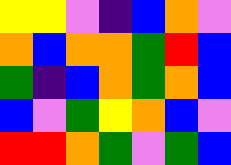[["yellow", "yellow", "violet", "indigo", "blue", "orange", "violet"], ["orange", "blue", "orange", "orange", "green", "red", "blue"], ["green", "indigo", "blue", "orange", "green", "orange", "blue"], ["blue", "violet", "green", "yellow", "orange", "blue", "violet"], ["red", "red", "orange", "green", "violet", "green", "blue"]]